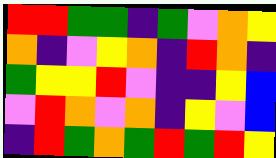[["red", "red", "green", "green", "indigo", "green", "violet", "orange", "yellow"], ["orange", "indigo", "violet", "yellow", "orange", "indigo", "red", "orange", "indigo"], ["green", "yellow", "yellow", "red", "violet", "indigo", "indigo", "yellow", "blue"], ["violet", "red", "orange", "violet", "orange", "indigo", "yellow", "violet", "blue"], ["indigo", "red", "green", "orange", "green", "red", "green", "red", "yellow"]]